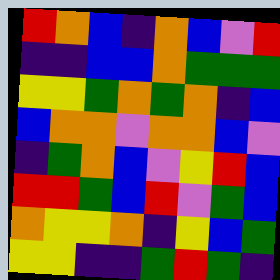[["red", "orange", "blue", "indigo", "orange", "blue", "violet", "red"], ["indigo", "indigo", "blue", "blue", "orange", "green", "green", "green"], ["yellow", "yellow", "green", "orange", "green", "orange", "indigo", "blue"], ["blue", "orange", "orange", "violet", "orange", "orange", "blue", "violet"], ["indigo", "green", "orange", "blue", "violet", "yellow", "red", "blue"], ["red", "red", "green", "blue", "red", "violet", "green", "blue"], ["orange", "yellow", "yellow", "orange", "indigo", "yellow", "blue", "green"], ["yellow", "yellow", "indigo", "indigo", "green", "red", "green", "indigo"]]